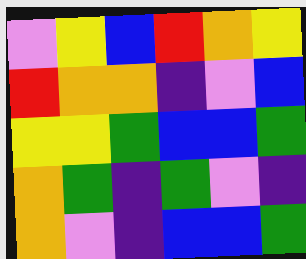[["violet", "yellow", "blue", "red", "orange", "yellow"], ["red", "orange", "orange", "indigo", "violet", "blue"], ["yellow", "yellow", "green", "blue", "blue", "green"], ["orange", "green", "indigo", "green", "violet", "indigo"], ["orange", "violet", "indigo", "blue", "blue", "green"]]